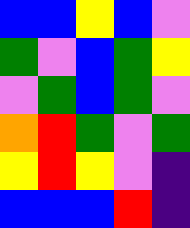[["blue", "blue", "yellow", "blue", "violet"], ["green", "violet", "blue", "green", "yellow"], ["violet", "green", "blue", "green", "violet"], ["orange", "red", "green", "violet", "green"], ["yellow", "red", "yellow", "violet", "indigo"], ["blue", "blue", "blue", "red", "indigo"]]